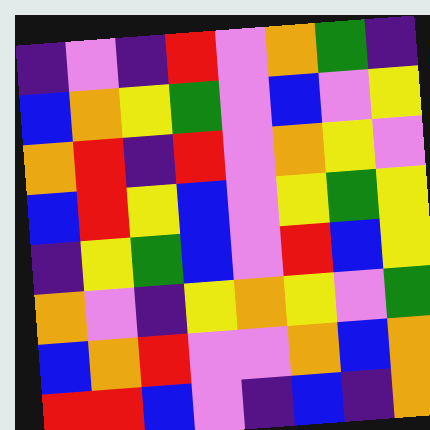[["indigo", "violet", "indigo", "red", "violet", "orange", "green", "indigo"], ["blue", "orange", "yellow", "green", "violet", "blue", "violet", "yellow"], ["orange", "red", "indigo", "red", "violet", "orange", "yellow", "violet"], ["blue", "red", "yellow", "blue", "violet", "yellow", "green", "yellow"], ["indigo", "yellow", "green", "blue", "violet", "red", "blue", "yellow"], ["orange", "violet", "indigo", "yellow", "orange", "yellow", "violet", "green"], ["blue", "orange", "red", "violet", "violet", "orange", "blue", "orange"], ["red", "red", "blue", "violet", "indigo", "blue", "indigo", "orange"]]